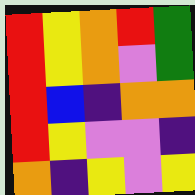[["red", "yellow", "orange", "red", "green"], ["red", "yellow", "orange", "violet", "green"], ["red", "blue", "indigo", "orange", "orange"], ["red", "yellow", "violet", "violet", "indigo"], ["orange", "indigo", "yellow", "violet", "yellow"]]